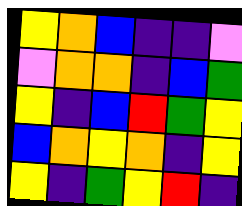[["yellow", "orange", "blue", "indigo", "indigo", "violet"], ["violet", "orange", "orange", "indigo", "blue", "green"], ["yellow", "indigo", "blue", "red", "green", "yellow"], ["blue", "orange", "yellow", "orange", "indigo", "yellow"], ["yellow", "indigo", "green", "yellow", "red", "indigo"]]